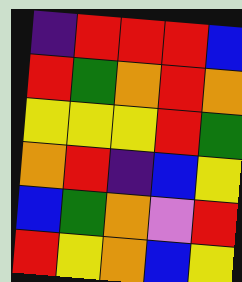[["indigo", "red", "red", "red", "blue"], ["red", "green", "orange", "red", "orange"], ["yellow", "yellow", "yellow", "red", "green"], ["orange", "red", "indigo", "blue", "yellow"], ["blue", "green", "orange", "violet", "red"], ["red", "yellow", "orange", "blue", "yellow"]]